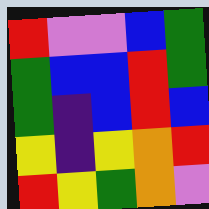[["red", "violet", "violet", "blue", "green"], ["green", "blue", "blue", "red", "green"], ["green", "indigo", "blue", "red", "blue"], ["yellow", "indigo", "yellow", "orange", "red"], ["red", "yellow", "green", "orange", "violet"]]